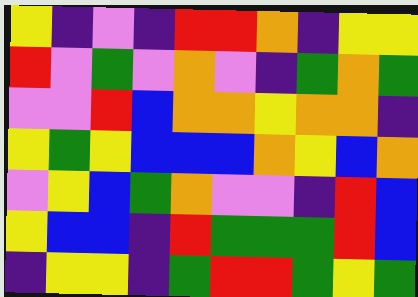[["yellow", "indigo", "violet", "indigo", "red", "red", "orange", "indigo", "yellow", "yellow"], ["red", "violet", "green", "violet", "orange", "violet", "indigo", "green", "orange", "green"], ["violet", "violet", "red", "blue", "orange", "orange", "yellow", "orange", "orange", "indigo"], ["yellow", "green", "yellow", "blue", "blue", "blue", "orange", "yellow", "blue", "orange"], ["violet", "yellow", "blue", "green", "orange", "violet", "violet", "indigo", "red", "blue"], ["yellow", "blue", "blue", "indigo", "red", "green", "green", "green", "red", "blue"], ["indigo", "yellow", "yellow", "indigo", "green", "red", "red", "green", "yellow", "green"]]